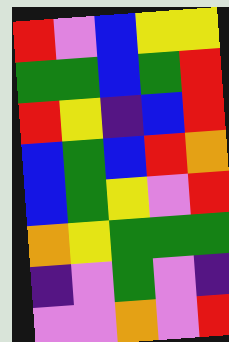[["red", "violet", "blue", "yellow", "yellow"], ["green", "green", "blue", "green", "red"], ["red", "yellow", "indigo", "blue", "red"], ["blue", "green", "blue", "red", "orange"], ["blue", "green", "yellow", "violet", "red"], ["orange", "yellow", "green", "green", "green"], ["indigo", "violet", "green", "violet", "indigo"], ["violet", "violet", "orange", "violet", "red"]]